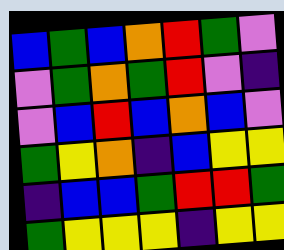[["blue", "green", "blue", "orange", "red", "green", "violet"], ["violet", "green", "orange", "green", "red", "violet", "indigo"], ["violet", "blue", "red", "blue", "orange", "blue", "violet"], ["green", "yellow", "orange", "indigo", "blue", "yellow", "yellow"], ["indigo", "blue", "blue", "green", "red", "red", "green"], ["green", "yellow", "yellow", "yellow", "indigo", "yellow", "yellow"]]